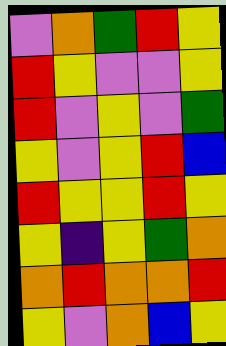[["violet", "orange", "green", "red", "yellow"], ["red", "yellow", "violet", "violet", "yellow"], ["red", "violet", "yellow", "violet", "green"], ["yellow", "violet", "yellow", "red", "blue"], ["red", "yellow", "yellow", "red", "yellow"], ["yellow", "indigo", "yellow", "green", "orange"], ["orange", "red", "orange", "orange", "red"], ["yellow", "violet", "orange", "blue", "yellow"]]